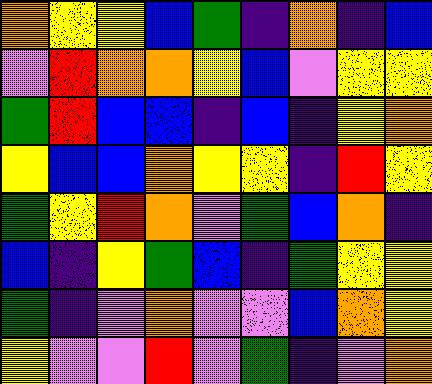[["orange", "yellow", "yellow", "blue", "green", "indigo", "orange", "indigo", "blue"], ["violet", "red", "orange", "orange", "yellow", "blue", "violet", "yellow", "yellow"], ["green", "red", "blue", "blue", "indigo", "blue", "indigo", "yellow", "orange"], ["yellow", "blue", "blue", "orange", "yellow", "yellow", "indigo", "red", "yellow"], ["green", "yellow", "red", "orange", "violet", "green", "blue", "orange", "indigo"], ["blue", "indigo", "yellow", "green", "blue", "indigo", "green", "yellow", "yellow"], ["green", "indigo", "violet", "orange", "violet", "violet", "blue", "orange", "yellow"], ["yellow", "violet", "violet", "red", "violet", "green", "indigo", "violet", "orange"]]